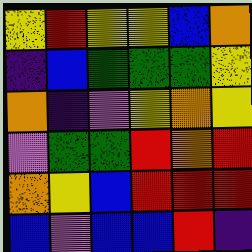[["yellow", "red", "yellow", "yellow", "blue", "orange"], ["indigo", "blue", "green", "green", "green", "yellow"], ["orange", "indigo", "violet", "yellow", "orange", "yellow"], ["violet", "green", "green", "red", "orange", "red"], ["orange", "yellow", "blue", "red", "red", "red"], ["blue", "violet", "blue", "blue", "red", "indigo"]]